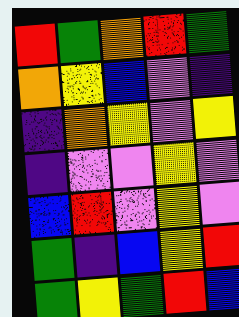[["red", "green", "orange", "red", "green"], ["orange", "yellow", "blue", "violet", "indigo"], ["indigo", "orange", "yellow", "violet", "yellow"], ["indigo", "violet", "violet", "yellow", "violet"], ["blue", "red", "violet", "yellow", "violet"], ["green", "indigo", "blue", "yellow", "red"], ["green", "yellow", "green", "red", "blue"]]